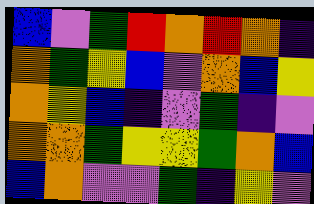[["blue", "violet", "green", "red", "orange", "red", "orange", "indigo"], ["orange", "green", "yellow", "blue", "violet", "orange", "blue", "yellow"], ["orange", "yellow", "blue", "indigo", "violet", "green", "indigo", "violet"], ["orange", "orange", "green", "yellow", "yellow", "green", "orange", "blue"], ["blue", "orange", "violet", "violet", "green", "indigo", "yellow", "violet"]]